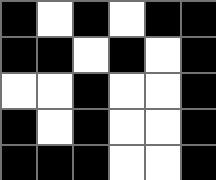[["black", "white", "black", "white", "black", "black"], ["black", "black", "white", "black", "white", "black"], ["white", "white", "black", "white", "white", "black"], ["black", "white", "black", "white", "white", "black"], ["black", "black", "black", "white", "white", "black"]]